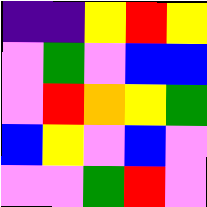[["indigo", "indigo", "yellow", "red", "yellow"], ["violet", "green", "violet", "blue", "blue"], ["violet", "red", "orange", "yellow", "green"], ["blue", "yellow", "violet", "blue", "violet"], ["violet", "violet", "green", "red", "violet"]]